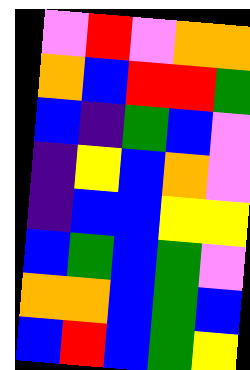[["violet", "red", "violet", "orange", "orange"], ["orange", "blue", "red", "red", "green"], ["blue", "indigo", "green", "blue", "violet"], ["indigo", "yellow", "blue", "orange", "violet"], ["indigo", "blue", "blue", "yellow", "yellow"], ["blue", "green", "blue", "green", "violet"], ["orange", "orange", "blue", "green", "blue"], ["blue", "red", "blue", "green", "yellow"]]